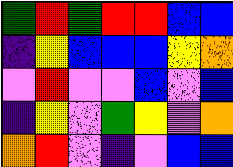[["green", "red", "green", "red", "red", "blue", "blue"], ["indigo", "yellow", "blue", "blue", "blue", "yellow", "orange"], ["violet", "red", "violet", "violet", "blue", "violet", "blue"], ["indigo", "yellow", "violet", "green", "yellow", "violet", "orange"], ["orange", "red", "violet", "indigo", "violet", "blue", "blue"]]